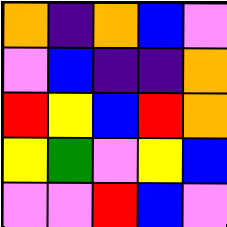[["orange", "indigo", "orange", "blue", "violet"], ["violet", "blue", "indigo", "indigo", "orange"], ["red", "yellow", "blue", "red", "orange"], ["yellow", "green", "violet", "yellow", "blue"], ["violet", "violet", "red", "blue", "violet"]]